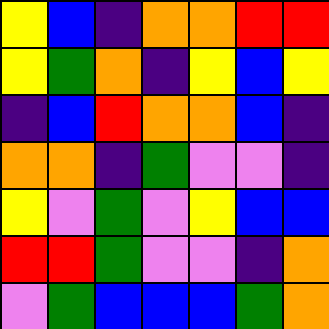[["yellow", "blue", "indigo", "orange", "orange", "red", "red"], ["yellow", "green", "orange", "indigo", "yellow", "blue", "yellow"], ["indigo", "blue", "red", "orange", "orange", "blue", "indigo"], ["orange", "orange", "indigo", "green", "violet", "violet", "indigo"], ["yellow", "violet", "green", "violet", "yellow", "blue", "blue"], ["red", "red", "green", "violet", "violet", "indigo", "orange"], ["violet", "green", "blue", "blue", "blue", "green", "orange"]]